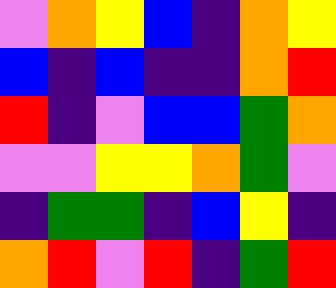[["violet", "orange", "yellow", "blue", "indigo", "orange", "yellow"], ["blue", "indigo", "blue", "indigo", "indigo", "orange", "red"], ["red", "indigo", "violet", "blue", "blue", "green", "orange"], ["violet", "violet", "yellow", "yellow", "orange", "green", "violet"], ["indigo", "green", "green", "indigo", "blue", "yellow", "indigo"], ["orange", "red", "violet", "red", "indigo", "green", "red"]]